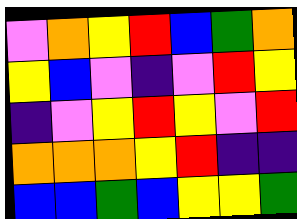[["violet", "orange", "yellow", "red", "blue", "green", "orange"], ["yellow", "blue", "violet", "indigo", "violet", "red", "yellow"], ["indigo", "violet", "yellow", "red", "yellow", "violet", "red"], ["orange", "orange", "orange", "yellow", "red", "indigo", "indigo"], ["blue", "blue", "green", "blue", "yellow", "yellow", "green"]]